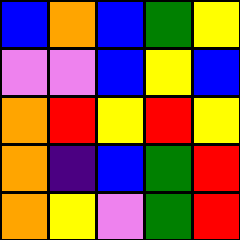[["blue", "orange", "blue", "green", "yellow"], ["violet", "violet", "blue", "yellow", "blue"], ["orange", "red", "yellow", "red", "yellow"], ["orange", "indigo", "blue", "green", "red"], ["orange", "yellow", "violet", "green", "red"]]